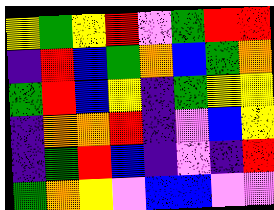[["yellow", "green", "yellow", "red", "violet", "green", "red", "red"], ["indigo", "red", "blue", "green", "orange", "blue", "green", "orange"], ["green", "red", "blue", "yellow", "indigo", "green", "yellow", "yellow"], ["indigo", "orange", "orange", "red", "indigo", "violet", "blue", "yellow"], ["indigo", "green", "red", "blue", "indigo", "violet", "indigo", "red"], ["green", "orange", "yellow", "violet", "blue", "blue", "violet", "violet"]]